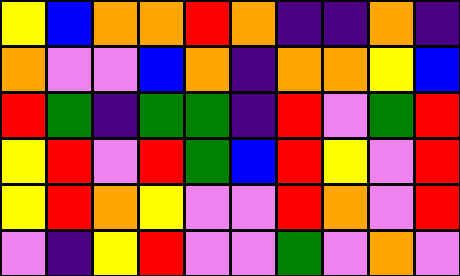[["yellow", "blue", "orange", "orange", "red", "orange", "indigo", "indigo", "orange", "indigo"], ["orange", "violet", "violet", "blue", "orange", "indigo", "orange", "orange", "yellow", "blue"], ["red", "green", "indigo", "green", "green", "indigo", "red", "violet", "green", "red"], ["yellow", "red", "violet", "red", "green", "blue", "red", "yellow", "violet", "red"], ["yellow", "red", "orange", "yellow", "violet", "violet", "red", "orange", "violet", "red"], ["violet", "indigo", "yellow", "red", "violet", "violet", "green", "violet", "orange", "violet"]]